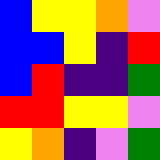[["blue", "yellow", "yellow", "orange", "violet"], ["blue", "blue", "yellow", "indigo", "red"], ["blue", "red", "indigo", "indigo", "green"], ["red", "red", "yellow", "yellow", "violet"], ["yellow", "orange", "indigo", "violet", "green"]]